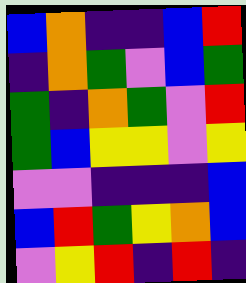[["blue", "orange", "indigo", "indigo", "blue", "red"], ["indigo", "orange", "green", "violet", "blue", "green"], ["green", "indigo", "orange", "green", "violet", "red"], ["green", "blue", "yellow", "yellow", "violet", "yellow"], ["violet", "violet", "indigo", "indigo", "indigo", "blue"], ["blue", "red", "green", "yellow", "orange", "blue"], ["violet", "yellow", "red", "indigo", "red", "indigo"]]